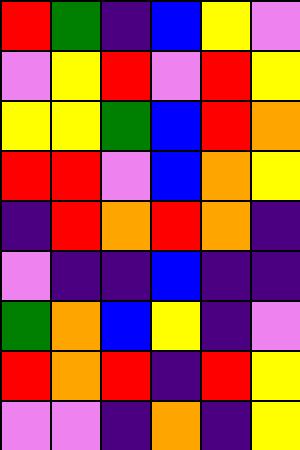[["red", "green", "indigo", "blue", "yellow", "violet"], ["violet", "yellow", "red", "violet", "red", "yellow"], ["yellow", "yellow", "green", "blue", "red", "orange"], ["red", "red", "violet", "blue", "orange", "yellow"], ["indigo", "red", "orange", "red", "orange", "indigo"], ["violet", "indigo", "indigo", "blue", "indigo", "indigo"], ["green", "orange", "blue", "yellow", "indigo", "violet"], ["red", "orange", "red", "indigo", "red", "yellow"], ["violet", "violet", "indigo", "orange", "indigo", "yellow"]]